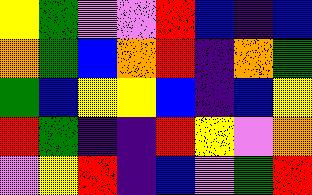[["yellow", "green", "violet", "violet", "red", "blue", "indigo", "blue"], ["orange", "green", "blue", "orange", "red", "indigo", "orange", "green"], ["green", "blue", "yellow", "yellow", "blue", "indigo", "blue", "yellow"], ["red", "green", "indigo", "indigo", "red", "yellow", "violet", "orange"], ["violet", "yellow", "red", "indigo", "blue", "violet", "green", "red"]]